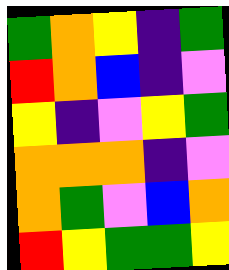[["green", "orange", "yellow", "indigo", "green"], ["red", "orange", "blue", "indigo", "violet"], ["yellow", "indigo", "violet", "yellow", "green"], ["orange", "orange", "orange", "indigo", "violet"], ["orange", "green", "violet", "blue", "orange"], ["red", "yellow", "green", "green", "yellow"]]